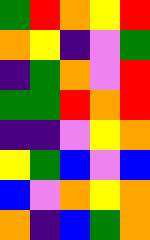[["green", "red", "orange", "yellow", "red"], ["orange", "yellow", "indigo", "violet", "green"], ["indigo", "green", "orange", "violet", "red"], ["green", "green", "red", "orange", "red"], ["indigo", "indigo", "violet", "yellow", "orange"], ["yellow", "green", "blue", "violet", "blue"], ["blue", "violet", "orange", "yellow", "orange"], ["orange", "indigo", "blue", "green", "orange"]]